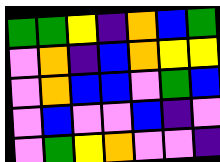[["green", "green", "yellow", "indigo", "orange", "blue", "green"], ["violet", "orange", "indigo", "blue", "orange", "yellow", "yellow"], ["violet", "orange", "blue", "blue", "violet", "green", "blue"], ["violet", "blue", "violet", "violet", "blue", "indigo", "violet"], ["violet", "green", "yellow", "orange", "violet", "violet", "indigo"]]